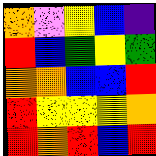[["orange", "violet", "yellow", "blue", "indigo"], ["red", "blue", "green", "yellow", "green"], ["orange", "orange", "blue", "blue", "red"], ["red", "yellow", "yellow", "yellow", "orange"], ["red", "orange", "red", "blue", "red"]]